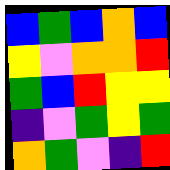[["blue", "green", "blue", "orange", "blue"], ["yellow", "violet", "orange", "orange", "red"], ["green", "blue", "red", "yellow", "yellow"], ["indigo", "violet", "green", "yellow", "green"], ["orange", "green", "violet", "indigo", "red"]]